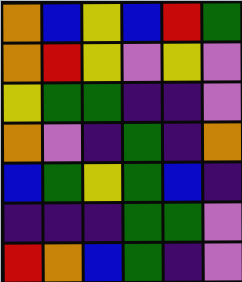[["orange", "blue", "yellow", "blue", "red", "green"], ["orange", "red", "yellow", "violet", "yellow", "violet"], ["yellow", "green", "green", "indigo", "indigo", "violet"], ["orange", "violet", "indigo", "green", "indigo", "orange"], ["blue", "green", "yellow", "green", "blue", "indigo"], ["indigo", "indigo", "indigo", "green", "green", "violet"], ["red", "orange", "blue", "green", "indigo", "violet"]]